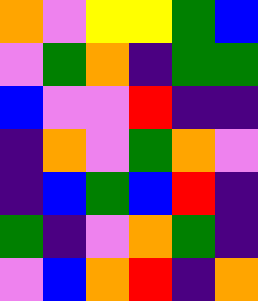[["orange", "violet", "yellow", "yellow", "green", "blue"], ["violet", "green", "orange", "indigo", "green", "green"], ["blue", "violet", "violet", "red", "indigo", "indigo"], ["indigo", "orange", "violet", "green", "orange", "violet"], ["indigo", "blue", "green", "blue", "red", "indigo"], ["green", "indigo", "violet", "orange", "green", "indigo"], ["violet", "blue", "orange", "red", "indigo", "orange"]]